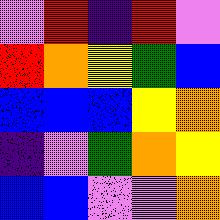[["violet", "red", "indigo", "red", "violet"], ["red", "orange", "yellow", "green", "blue"], ["blue", "blue", "blue", "yellow", "orange"], ["indigo", "violet", "green", "orange", "yellow"], ["blue", "blue", "violet", "violet", "orange"]]